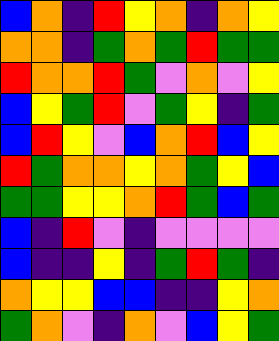[["blue", "orange", "indigo", "red", "yellow", "orange", "indigo", "orange", "yellow"], ["orange", "orange", "indigo", "green", "orange", "green", "red", "green", "green"], ["red", "orange", "orange", "red", "green", "violet", "orange", "violet", "yellow"], ["blue", "yellow", "green", "red", "violet", "green", "yellow", "indigo", "green"], ["blue", "red", "yellow", "violet", "blue", "orange", "red", "blue", "yellow"], ["red", "green", "orange", "orange", "yellow", "orange", "green", "yellow", "blue"], ["green", "green", "yellow", "yellow", "orange", "red", "green", "blue", "green"], ["blue", "indigo", "red", "violet", "indigo", "violet", "violet", "violet", "violet"], ["blue", "indigo", "indigo", "yellow", "indigo", "green", "red", "green", "indigo"], ["orange", "yellow", "yellow", "blue", "blue", "indigo", "indigo", "yellow", "orange"], ["green", "orange", "violet", "indigo", "orange", "violet", "blue", "yellow", "green"]]